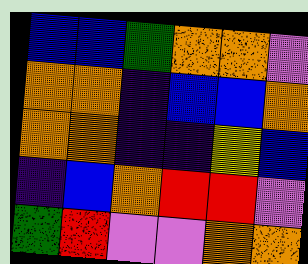[["blue", "blue", "green", "orange", "orange", "violet"], ["orange", "orange", "indigo", "blue", "blue", "orange"], ["orange", "orange", "indigo", "indigo", "yellow", "blue"], ["indigo", "blue", "orange", "red", "red", "violet"], ["green", "red", "violet", "violet", "orange", "orange"]]